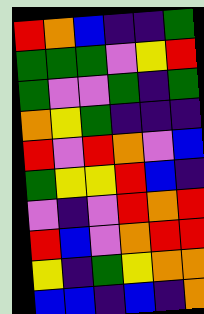[["red", "orange", "blue", "indigo", "indigo", "green"], ["green", "green", "green", "violet", "yellow", "red"], ["green", "violet", "violet", "green", "indigo", "green"], ["orange", "yellow", "green", "indigo", "indigo", "indigo"], ["red", "violet", "red", "orange", "violet", "blue"], ["green", "yellow", "yellow", "red", "blue", "indigo"], ["violet", "indigo", "violet", "red", "orange", "red"], ["red", "blue", "violet", "orange", "red", "red"], ["yellow", "indigo", "green", "yellow", "orange", "orange"], ["blue", "blue", "indigo", "blue", "indigo", "orange"]]